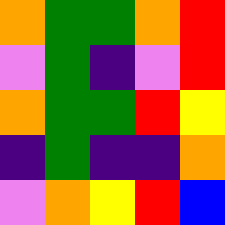[["orange", "green", "green", "orange", "red"], ["violet", "green", "indigo", "violet", "red"], ["orange", "green", "green", "red", "yellow"], ["indigo", "green", "indigo", "indigo", "orange"], ["violet", "orange", "yellow", "red", "blue"]]